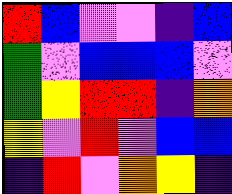[["red", "blue", "violet", "violet", "indigo", "blue"], ["green", "violet", "blue", "blue", "blue", "violet"], ["green", "yellow", "red", "red", "indigo", "orange"], ["yellow", "violet", "red", "violet", "blue", "blue"], ["indigo", "red", "violet", "orange", "yellow", "indigo"]]